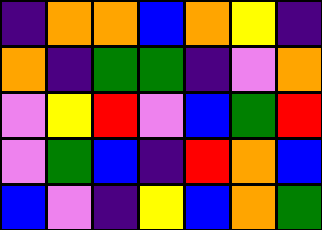[["indigo", "orange", "orange", "blue", "orange", "yellow", "indigo"], ["orange", "indigo", "green", "green", "indigo", "violet", "orange"], ["violet", "yellow", "red", "violet", "blue", "green", "red"], ["violet", "green", "blue", "indigo", "red", "orange", "blue"], ["blue", "violet", "indigo", "yellow", "blue", "orange", "green"]]